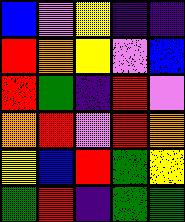[["blue", "violet", "yellow", "indigo", "indigo"], ["red", "orange", "yellow", "violet", "blue"], ["red", "green", "indigo", "red", "violet"], ["orange", "red", "violet", "red", "orange"], ["yellow", "blue", "red", "green", "yellow"], ["green", "red", "indigo", "green", "green"]]